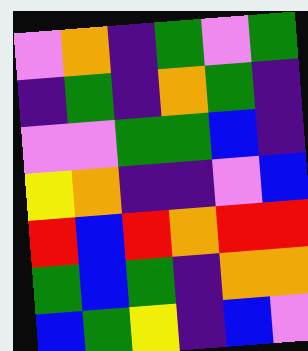[["violet", "orange", "indigo", "green", "violet", "green"], ["indigo", "green", "indigo", "orange", "green", "indigo"], ["violet", "violet", "green", "green", "blue", "indigo"], ["yellow", "orange", "indigo", "indigo", "violet", "blue"], ["red", "blue", "red", "orange", "red", "red"], ["green", "blue", "green", "indigo", "orange", "orange"], ["blue", "green", "yellow", "indigo", "blue", "violet"]]